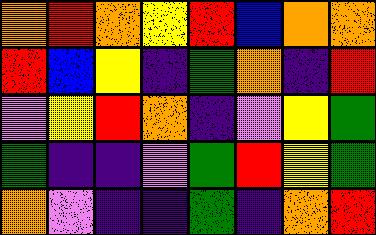[["orange", "red", "orange", "yellow", "red", "blue", "orange", "orange"], ["red", "blue", "yellow", "indigo", "green", "orange", "indigo", "red"], ["violet", "yellow", "red", "orange", "indigo", "violet", "yellow", "green"], ["green", "indigo", "indigo", "violet", "green", "red", "yellow", "green"], ["orange", "violet", "indigo", "indigo", "green", "indigo", "orange", "red"]]